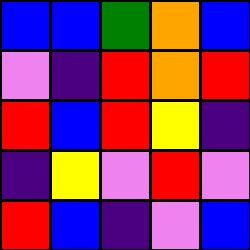[["blue", "blue", "green", "orange", "blue"], ["violet", "indigo", "red", "orange", "red"], ["red", "blue", "red", "yellow", "indigo"], ["indigo", "yellow", "violet", "red", "violet"], ["red", "blue", "indigo", "violet", "blue"]]